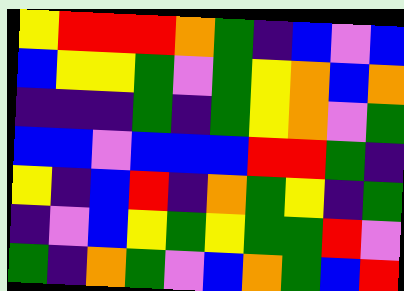[["yellow", "red", "red", "red", "orange", "green", "indigo", "blue", "violet", "blue"], ["blue", "yellow", "yellow", "green", "violet", "green", "yellow", "orange", "blue", "orange"], ["indigo", "indigo", "indigo", "green", "indigo", "green", "yellow", "orange", "violet", "green"], ["blue", "blue", "violet", "blue", "blue", "blue", "red", "red", "green", "indigo"], ["yellow", "indigo", "blue", "red", "indigo", "orange", "green", "yellow", "indigo", "green"], ["indigo", "violet", "blue", "yellow", "green", "yellow", "green", "green", "red", "violet"], ["green", "indigo", "orange", "green", "violet", "blue", "orange", "green", "blue", "red"]]